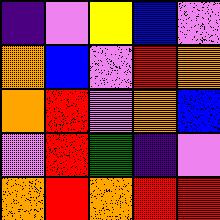[["indigo", "violet", "yellow", "blue", "violet"], ["orange", "blue", "violet", "red", "orange"], ["orange", "red", "violet", "orange", "blue"], ["violet", "red", "green", "indigo", "violet"], ["orange", "red", "orange", "red", "red"]]